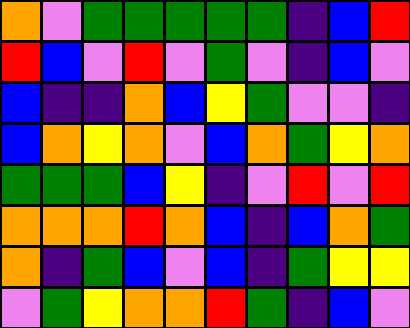[["orange", "violet", "green", "green", "green", "green", "green", "indigo", "blue", "red"], ["red", "blue", "violet", "red", "violet", "green", "violet", "indigo", "blue", "violet"], ["blue", "indigo", "indigo", "orange", "blue", "yellow", "green", "violet", "violet", "indigo"], ["blue", "orange", "yellow", "orange", "violet", "blue", "orange", "green", "yellow", "orange"], ["green", "green", "green", "blue", "yellow", "indigo", "violet", "red", "violet", "red"], ["orange", "orange", "orange", "red", "orange", "blue", "indigo", "blue", "orange", "green"], ["orange", "indigo", "green", "blue", "violet", "blue", "indigo", "green", "yellow", "yellow"], ["violet", "green", "yellow", "orange", "orange", "red", "green", "indigo", "blue", "violet"]]